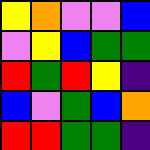[["yellow", "orange", "violet", "violet", "blue"], ["violet", "yellow", "blue", "green", "green"], ["red", "green", "red", "yellow", "indigo"], ["blue", "violet", "green", "blue", "orange"], ["red", "red", "green", "green", "indigo"]]